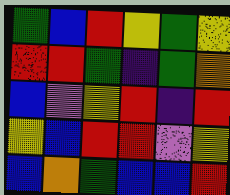[["green", "blue", "red", "yellow", "green", "yellow"], ["red", "red", "green", "indigo", "green", "orange"], ["blue", "violet", "yellow", "red", "indigo", "red"], ["yellow", "blue", "red", "red", "violet", "yellow"], ["blue", "orange", "green", "blue", "blue", "red"]]